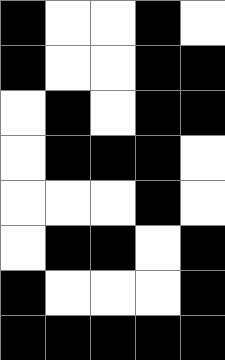[["black", "white", "white", "black", "white"], ["black", "white", "white", "black", "black"], ["white", "black", "white", "black", "black"], ["white", "black", "black", "black", "white"], ["white", "white", "white", "black", "white"], ["white", "black", "black", "white", "black"], ["black", "white", "white", "white", "black"], ["black", "black", "black", "black", "black"]]